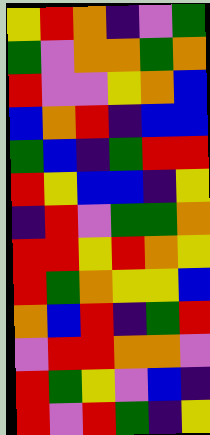[["yellow", "red", "orange", "indigo", "violet", "green"], ["green", "violet", "orange", "orange", "green", "orange"], ["red", "violet", "violet", "yellow", "orange", "blue"], ["blue", "orange", "red", "indigo", "blue", "blue"], ["green", "blue", "indigo", "green", "red", "red"], ["red", "yellow", "blue", "blue", "indigo", "yellow"], ["indigo", "red", "violet", "green", "green", "orange"], ["red", "red", "yellow", "red", "orange", "yellow"], ["red", "green", "orange", "yellow", "yellow", "blue"], ["orange", "blue", "red", "indigo", "green", "red"], ["violet", "red", "red", "orange", "orange", "violet"], ["red", "green", "yellow", "violet", "blue", "indigo"], ["red", "violet", "red", "green", "indigo", "yellow"]]